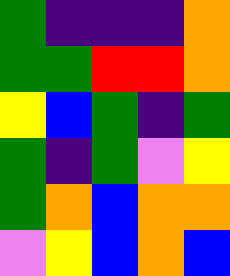[["green", "indigo", "indigo", "indigo", "orange"], ["green", "green", "red", "red", "orange"], ["yellow", "blue", "green", "indigo", "green"], ["green", "indigo", "green", "violet", "yellow"], ["green", "orange", "blue", "orange", "orange"], ["violet", "yellow", "blue", "orange", "blue"]]